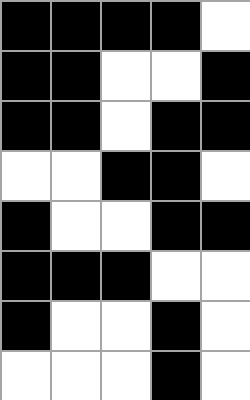[["black", "black", "black", "black", "white"], ["black", "black", "white", "white", "black"], ["black", "black", "white", "black", "black"], ["white", "white", "black", "black", "white"], ["black", "white", "white", "black", "black"], ["black", "black", "black", "white", "white"], ["black", "white", "white", "black", "white"], ["white", "white", "white", "black", "white"]]